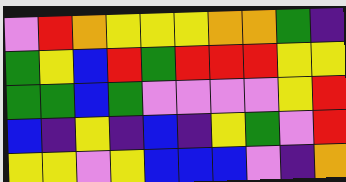[["violet", "red", "orange", "yellow", "yellow", "yellow", "orange", "orange", "green", "indigo"], ["green", "yellow", "blue", "red", "green", "red", "red", "red", "yellow", "yellow"], ["green", "green", "blue", "green", "violet", "violet", "violet", "violet", "yellow", "red"], ["blue", "indigo", "yellow", "indigo", "blue", "indigo", "yellow", "green", "violet", "red"], ["yellow", "yellow", "violet", "yellow", "blue", "blue", "blue", "violet", "indigo", "orange"]]